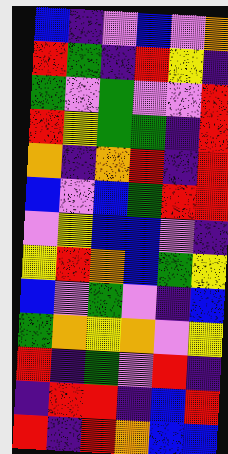[["blue", "indigo", "violet", "blue", "violet", "orange"], ["red", "green", "indigo", "red", "yellow", "indigo"], ["green", "violet", "green", "violet", "violet", "red"], ["red", "yellow", "green", "green", "indigo", "red"], ["orange", "indigo", "orange", "red", "indigo", "red"], ["blue", "violet", "blue", "green", "red", "red"], ["violet", "yellow", "blue", "blue", "violet", "indigo"], ["yellow", "red", "orange", "blue", "green", "yellow"], ["blue", "violet", "green", "violet", "indigo", "blue"], ["green", "orange", "yellow", "orange", "violet", "yellow"], ["red", "indigo", "green", "violet", "red", "indigo"], ["indigo", "red", "red", "indigo", "blue", "red"], ["red", "indigo", "red", "orange", "blue", "blue"]]